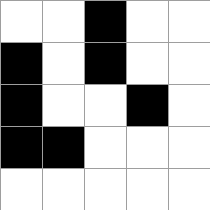[["white", "white", "black", "white", "white"], ["black", "white", "black", "white", "white"], ["black", "white", "white", "black", "white"], ["black", "black", "white", "white", "white"], ["white", "white", "white", "white", "white"]]